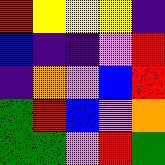[["red", "yellow", "yellow", "yellow", "indigo"], ["blue", "indigo", "indigo", "violet", "red"], ["indigo", "orange", "violet", "blue", "red"], ["green", "red", "blue", "violet", "orange"], ["green", "green", "violet", "red", "green"]]